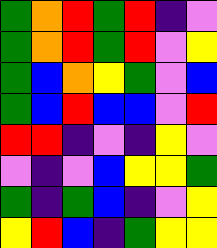[["green", "orange", "red", "green", "red", "indigo", "violet"], ["green", "orange", "red", "green", "red", "violet", "yellow"], ["green", "blue", "orange", "yellow", "green", "violet", "blue"], ["green", "blue", "red", "blue", "blue", "violet", "red"], ["red", "red", "indigo", "violet", "indigo", "yellow", "violet"], ["violet", "indigo", "violet", "blue", "yellow", "yellow", "green"], ["green", "indigo", "green", "blue", "indigo", "violet", "yellow"], ["yellow", "red", "blue", "indigo", "green", "yellow", "yellow"]]